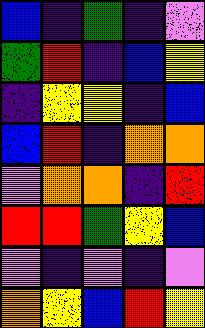[["blue", "indigo", "green", "indigo", "violet"], ["green", "red", "indigo", "blue", "yellow"], ["indigo", "yellow", "yellow", "indigo", "blue"], ["blue", "red", "indigo", "orange", "orange"], ["violet", "orange", "orange", "indigo", "red"], ["red", "red", "green", "yellow", "blue"], ["violet", "indigo", "violet", "indigo", "violet"], ["orange", "yellow", "blue", "red", "yellow"]]